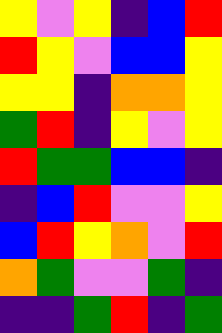[["yellow", "violet", "yellow", "indigo", "blue", "red"], ["red", "yellow", "violet", "blue", "blue", "yellow"], ["yellow", "yellow", "indigo", "orange", "orange", "yellow"], ["green", "red", "indigo", "yellow", "violet", "yellow"], ["red", "green", "green", "blue", "blue", "indigo"], ["indigo", "blue", "red", "violet", "violet", "yellow"], ["blue", "red", "yellow", "orange", "violet", "red"], ["orange", "green", "violet", "violet", "green", "indigo"], ["indigo", "indigo", "green", "red", "indigo", "green"]]